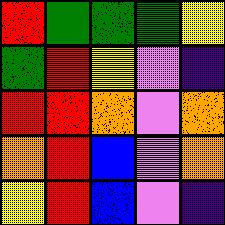[["red", "green", "green", "green", "yellow"], ["green", "red", "yellow", "violet", "indigo"], ["red", "red", "orange", "violet", "orange"], ["orange", "red", "blue", "violet", "orange"], ["yellow", "red", "blue", "violet", "indigo"]]